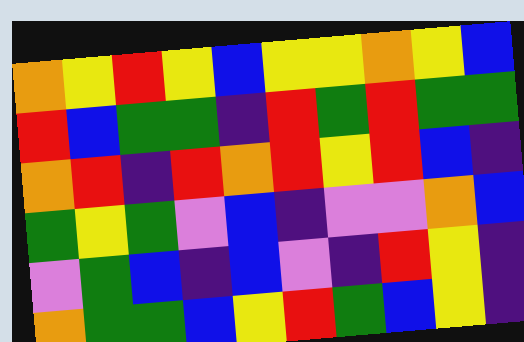[["orange", "yellow", "red", "yellow", "blue", "yellow", "yellow", "orange", "yellow", "blue"], ["red", "blue", "green", "green", "indigo", "red", "green", "red", "green", "green"], ["orange", "red", "indigo", "red", "orange", "red", "yellow", "red", "blue", "indigo"], ["green", "yellow", "green", "violet", "blue", "indigo", "violet", "violet", "orange", "blue"], ["violet", "green", "blue", "indigo", "blue", "violet", "indigo", "red", "yellow", "indigo"], ["orange", "green", "green", "blue", "yellow", "red", "green", "blue", "yellow", "indigo"]]